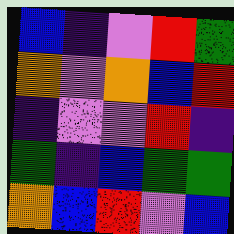[["blue", "indigo", "violet", "red", "green"], ["orange", "violet", "orange", "blue", "red"], ["indigo", "violet", "violet", "red", "indigo"], ["green", "indigo", "blue", "green", "green"], ["orange", "blue", "red", "violet", "blue"]]